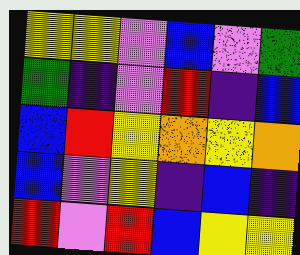[["yellow", "yellow", "violet", "blue", "violet", "green"], ["green", "indigo", "violet", "red", "indigo", "blue"], ["blue", "red", "yellow", "orange", "yellow", "orange"], ["blue", "violet", "yellow", "indigo", "blue", "indigo"], ["red", "violet", "red", "blue", "yellow", "yellow"]]